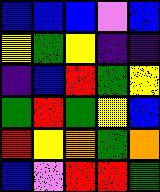[["blue", "blue", "blue", "violet", "blue"], ["yellow", "green", "yellow", "indigo", "indigo"], ["indigo", "blue", "red", "green", "yellow"], ["green", "red", "green", "yellow", "blue"], ["red", "yellow", "orange", "green", "orange"], ["blue", "violet", "red", "red", "green"]]